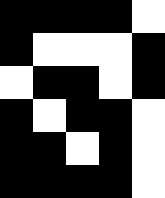[["black", "black", "black", "black", "white"], ["black", "white", "white", "white", "black"], ["white", "black", "black", "white", "black"], ["black", "white", "black", "black", "white"], ["black", "black", "white", "black", "white"], ["black", "black", "black", "black", "white"]]